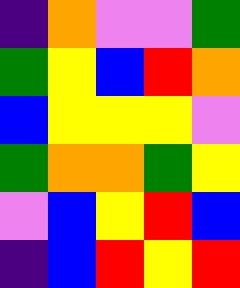[["indigo", "orange", "violet", "violet", "green"], ["green", "yellow", "blue", "red", "orange"], ["blue", "yellow", "yellow", "yellow", "violet"], ["green", "orange", "orange", "green", "yellow"], ["violet", "blue", "yellow", "red", "blue"], ["indigo", "blue", "red", "yellow", "red"]]